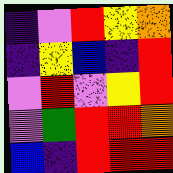[["indigo", "violet", "red", "yellow", "orange"], ["indigo", "yellow", "blue", "indigo", "red"], ["violet", "red", "violet", "yellow", "red"], ["violet", "green", "red", "red", "orange"], ["blue", "indigo", "red", "red", "red"]]